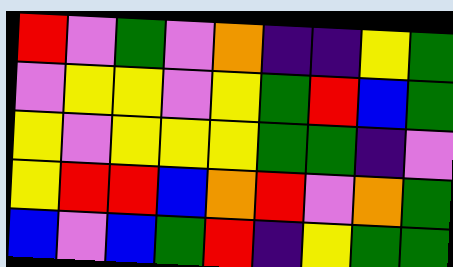[["red", "violet", "green", "violet", "orange", "indigo", "indigo", "yellow", "green"], ["violet", "yellow", "yellow", "violet", "yellow", "green", "red", "blue", "green"], ["yellow", "violet", "yellow", "yellow", "yellow", "green", "green", "indigo", "violet"], ["yellow", "red", "red", "blue", "orange", "red", "violet", "orange", "green"], ["blue", "violet", "blue", "green", "red", "indigo", "yellow", "green", "green"]]